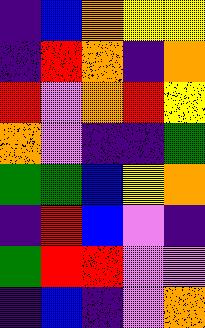[["indigo", "blue", "orange", "yellow", "yellow"], ["indigo", "red", "orange", "indigo", "orange"], ["red", "violet", "orange", "red", "yellow"], ["orange", "violet", "indigo", "indigo", "green"], ["green", "green", "blue", "yellow", "orange"], ["indigo", "red", "blue", "violet", "indigo"], ["green", "red", "red", "violet", "violet"], ["indigo", "blue", "indigo", "violet", "orange"]]